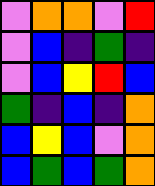[["violet", "orange", "orange", "violet", "red"], ["violet", "blue", "indigo", "green", "indigo"], ["violet", "blue", "yellow", "red", "blue"], ["green", "indigo", "blue", "indigo", "orange"], ["blue", "yellow", "blue", "violet", "orange"], ["blue", "green", "blue", "green", "orange"]]